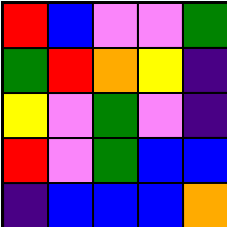[["red", "blue", "violet", "violet", "green"], ["green", "red", "orange", "yellow", "indigo"], ["yellow", "violet", "green", "violet", "indigo"], ["red", "violet", "green", "blue", "blue"], ["indigo", "blue", "blue", "blue", "orange"]]